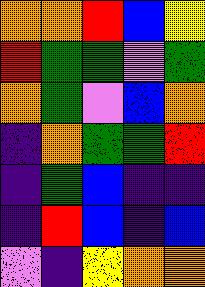[["orange", "orange", "red", "blue", "yellow"], ["red", "green", "green", "violet", "green"], ["orange", "green", "violet", "blue", "orange"], ["indigo", "orange", "green", "green", "red"], ["indigo", "green", "blue", "indigo", "indigo"], ["indigo", "red", "blue", "indigo", "blue"], ["violet", "indigo", "yellow", "orange", "orange"]]